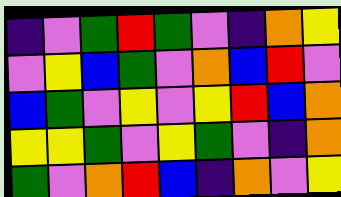[["indigo", "violet", "green", "red", "green", "violet", "indigo", "orange", "yellow"], ["violet", "yellow", "blue", "green", "violet", "orange", "blue", "red", "violet"], ["blue", "green", "violet", "yellow", "violet", "yellow", "red", "blue", "orange"], ["yellow", "yellow", "green", "violet", "yellow", "green", "violet", "indigo", "orange"], ["green", "violet", "orange", "red", "blue", "indigo", "orange", "violet", "yellow"]]